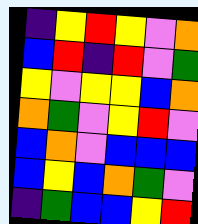[["indigo", "yellow", "red", "yellow", "violet", "orange"], ["blue", "red", "indigo", "red", "violet", "green"], ["yellow", "violet", "yellow", "yellow", "blue", "orange"], ["orange", "green", "violet", "yellow", "red", "violet"], ["blue", "orange", "violet", "blue", "blue", "blue"], ["blue", "yellow", "blue", "orange", "green", "violet"], ["indigo", "green", "blue", "blue", "yellow", "red"]]